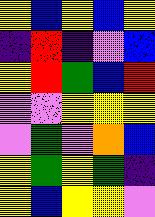[["yellow", "blue", "yellow", "blue", "yellow"], ["indigo", "red", "indigo", "violet", "blue"], ["yellow", "red", "green", "blue", "red"], ["violet", "violet", "yellow", "yellow", "yellow"], ["violet", "green", "violet", "orange", "blue"], ["yellow", "green", "yellow", "green", "indigo"], ["yellow", "blue", "yellow", "yellow", "violet"]]